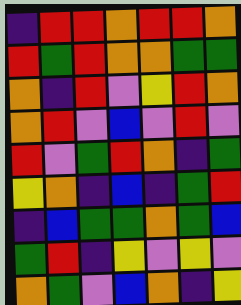[["indigo", "red", "red", "orange", "red", "red", "orange"], ["red", "green", "red", "orange", "orange", "green", "green"], ["orange", "indigo", "red", "violet", "yellow", "red", "orange"], ["orange", "red", "violet", "blue", "violet", "red", "violet"], ["red", "violet", "green", "red", "orange", "indigo", "green"], ["yellow", "orange", "indigo", "blue", "indigo", "green", "red"], ["indigo", "blue", "green", "green", "orange", "green", "blue"], ["green", "red", "indigo", "yellow", "violet", "yellow", "violet"], ["orange", "green", "violet", "blue", "orange", "indigo", "yellow"]]